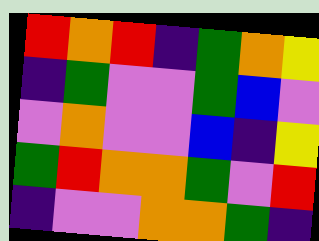[["red", "orange", "red", "indigo", "green", "orange", "yellow"], ["indigo", "green", "violet", "violet", "green", "blue", "violet"], ["violet", "orange", "violet", "violet", "blue", "indigo", "yellow"], ["green", "red", "orange", "orange", "green", "violet", "red"], ["indigo", "violet", "violet", "orange", "orange", "green", "indigo"]]